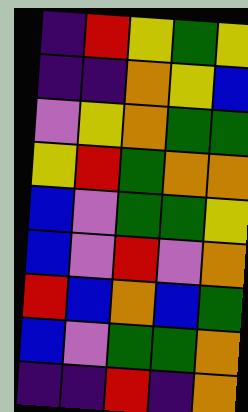[["indigo", "red", "yellow", "green", "yellow"], ["indigo", "indigo", "orange", "yellow", "blue"], ["violet", "yellow", "orange", "green", "green"], ["yellow", "red", "green", "orange", "orange"], ["blue", "violet", "green", "green", "yellow"], ["blue", "violet", "red", "violet", "orange"], ["red", "blue", "orange", "blue", "green"], ["blue", "violet", "green", "green", "orange"], ["indigo", "indigo", "red", "indigo", "orange"]]